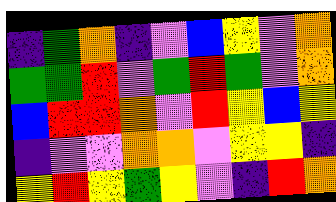[["indigo", "green", "orange", "indigo", "violet", "blue", "yellow", "violet", "orange"], ["green", "green", "red", "violet", "green", "red", "green", "violet", "orange"], ["blue", "red", "red", "orange", "violet", "red", "yellow", "blue", "yellow"], ["indigo", "violet", "violet", "orange", "orange", "violet", "yellow", "yellow", "indigo"], ["yellow", "red", "yellow", "green", "yellow", "violet", "indigo", "red", "orange"]]